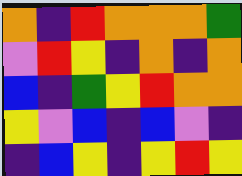[["orange", "indigo", "red", "orange", "orange", "orange", "green"], ["violet", "red", "yellow", "indigo", "orange", "indigo", "orange"], ["blue", "indigo", "green", "yellow", "red", "orange", "orange"], ["yellow", "violet", "blue", "indigo", "blue", "violet", "indigo"], ["indigo", "blue", "yellow", "indigo", "yellow", "red", "yellow"]]